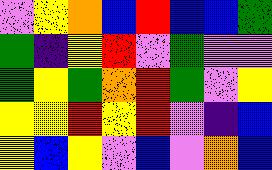[["violet", "yellow", "orange", "blue", "red", "blue", "blue", "green"], ["green", "indigo", "yellow", "red", "violet", "green", "violet", "violet"], ["green", "yellow", "green", "orange", "red", "green", "violet", "yellow"], ["yellow", "yellow", "red", "yellow", "red", "violet", "indigo", "blue"], ["yellow", "blue", "yellow", "violet", "blue", "violet", "orange", "blue"]]